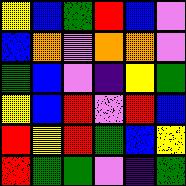[["yellow", "blue", "green", "red", "blue", "violet"], ["blue", "orange", "violet", "orange", "orange", "violet"], ["green", "blue", "violet", "indigo", "yellow", "green"], ["yellow", "blue", "red", "violet", "red", "blue"], ["red", "yellow", "red", "green", "blue", "yellow"], ["red", "green", "green", "violet", "indigo", "green"]]